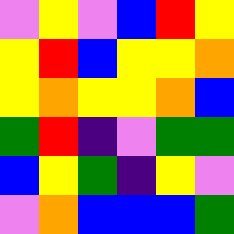[["violet", "yellow", "violet", "blue", "red", "yellow"], ["yellow", "red", "blue", "yellow", "yellow", "orange"], ["yellow", "orange", "yellow", "yellow", "orange", "blue"], ["green", "red", "indigo", "violet", "green", "green"], ["blue", "yellow", "green", "indigo", "yellow", "violet"], ["violet", "orange", "blue", "blue", "blue", "green"]]